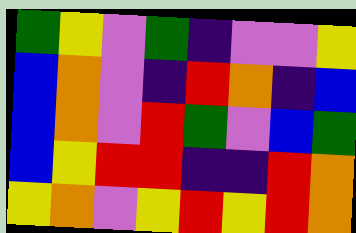[["green", "yellow", "violet", "green", "indigo", "violet", "violet", "yellow"], ["blue", "orange", "violet", "indigo", "red", "orange", "indigo", "blue"], ["blue", "orange", "violet", "red", "green", "violet", "blue", "green"], ["blue", "yellow", "red", "red", "indigo", "indigo", "red", "orange"], ["yellow", "orange", "violet", "yellow", "red", "yellow", "red", "orange"]]